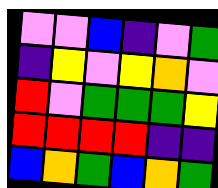[["violet", "violet", "blue", "indigo", "violet", "green"], ["indigo", "yellow", "violet", "yellow", "orange", "violet"], ["red", "violet", "green", "green", "green", "yellow"], ["red", "red", "red", "red", "indigo", "indigo"], ["blue", "orange", "green", "blue", "orange", "green"]]